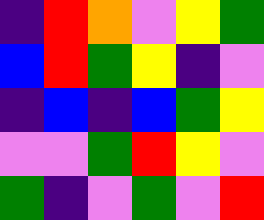[["indigo", "red", "orange", "violet", "yellow", "green"], ["blue", "red", "green", "yellow", "indigo", "violet"], ["indigo", "blue", "indigo", "blue", "green", "yellow"], ["violet", "violet", "green", "red", "yellow", "violet"], ["green", "indigo", "violet", "green", "violet", "red"]]